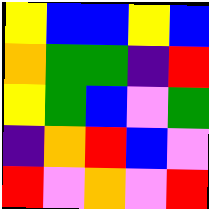[["yellow", "blue", "blue", "yellow", "blue"], ["orange", "green", "green", "indigo", "red"], ["yellow", "green", "blue", "violet", "green"], ["indigo", "orange", "red", "blue", "violet"], ["red", "violet", "orange", "violet", "red"]]